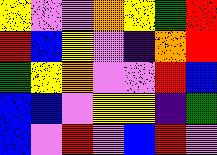[["yellow", "violet", "violet", "orange", "yellow", "green", "red"], ["red", "blue", "yellow", "violet", "indigo", "orange", "red"], ["green", "yellow", "orange", "violet", "violet", "red", "blue"], ["blue", "blue", "violet", "yellow", "yellow", "indigo", "green"], ["blue", "violet", "red", "violet", "blue", "red", "violet"]]